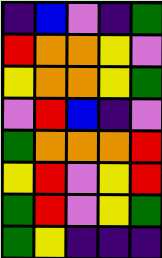[["indigo", "blue", "violet", "indigo", "green"], ["red", "orange", "orange", "yellow", "violet"], ["yellow", "orange", "orange", "yellow", "green"], ["violet", "red", "blue", "indigo", "violet"], ["green", "orange", "orange", "orange", "red"], ["yellow", "red", "violet", "yellow", "red"], ["green", "red", "violet", "yellow", "green"], ["green", "yellow", "indigo", "indigo", "indigo"]]